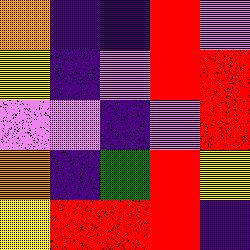[["orange", "indigo", "indigo", "red", "violet"], ["yellow", "indigo", "violet", "red", "red"], ["violet", "violet", "indigo", "violet", "red"], ["orange", "indigo", "green", "red", "yellow"], ["yellow", "red", "red", "red", "indigo"]]